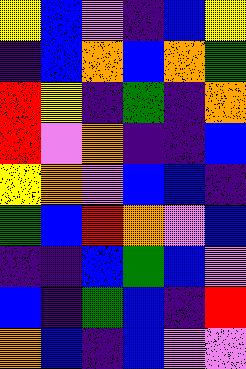[["yellow", "blue", "violet", "indigo", "blue", "yellow"], ["indigo", "blue", "orange", "blue", "orange", "green"], ["red", "yellow", "indigo", "green", "indigo", "orange"], ["red", "violet", "orange", "indigo", "indigo", "blue"], ["yellow", "orange", "violet", "blue", "blue", "indigo"], ["green", "blue", "red", "orange", "violet", "blue"], ["indigo", "indigo", "blue", "green", "blue", "violet"], ["blue", "indigo", "green", "blue", "indigo", "red"], ["orange", "blue", "indigo", "blue", "violet", "violet"]]